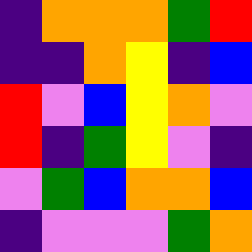[["indigo", "orange", "orange", "orange", "green", "red"], ["indigo", "indigo", "orange", "yellow", "indigo", "blue"], ["red", "violet", "blue", "yellow", "orange", "violet"], ["red", "indigo", "green", "yellow", "violet", "indigo"], ["violet", "green", "blue", "orange", "orange", "blue"], ["indigo", "violet", "violet", "violet", "green", "orange"]]